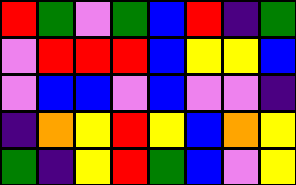[["red", "green", "violet", "green", "blue", "red", "indigo", "green"], ["violet", "red", "red", "red", "blue", "yellow", "yellow", "blue"], ["violet", "blue", "blue", "violet", "blue", "violet", "violet", "indigo"], ["indigo", "orange", "yellow", "red", "yellow", "blue", "orange", "yellow"], ["green", "indigo", "yellow", "red", "green", "blue", "violet", "yellow"]]